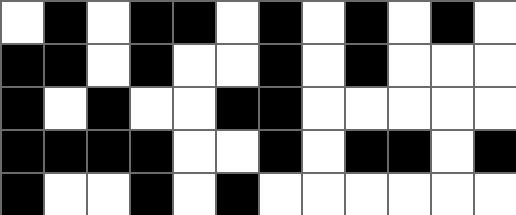[["white", "black", "white", "black", "black", "white", "black", "white", "black", "white", "black", "white"], ["black", "black", "white", "black", "white", "white", "black", "white", "black", "white", "white", "white"], ["black", "white", "black", "white", "white", "black", "black", "white", "white", "white", "white", "white"], ["black", "black", "black", "black", "white", "white", "black", "white", "black", "black", "white", "black"], ["black", "white", "white", "black", "white", "black", "white", "white", "white", "white", "white", "white"]]